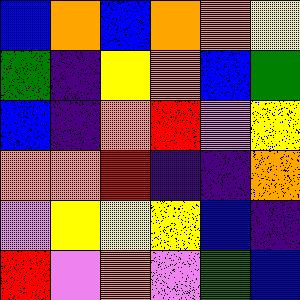[["blue", "orange", "blue", "orange", "orange", "yellow"], ["green", "indigo", "yellow", "orange", "blue", "green"], ["blue", "indigo", "orange", "red", "violet", "yellow"], ["orange", "orange", "red", "indigo", "indigo", "orange"], ["violet", "yellow", "yellow", "yellow", "blue", "indigo"], ["red", "violet", "orange", "violet", "green", "blue"]]